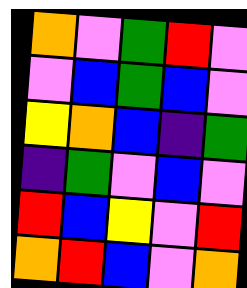[["orange", "violet", "green", "red", "violet"], ["violet", "blue", "green", "blue", "violet"], ["yellow", "orange", "blue", "indigo", "green"], ["indigo", "green", "violet", "blue", "violet"], ["red", "blue", "yellow", "violet", "red"], ["orange", "red", "blue", "violet", "orange"]]